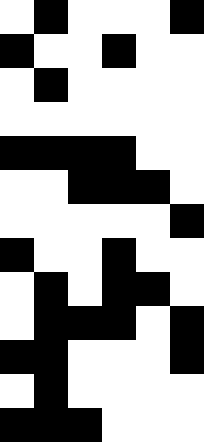[["white", "black", "white", "white", "white", "black"], ["black", "white", "white", "black", "white", "white"], ["white", "black", "white", "white", "white", "white"], ["white", "white", "white", "white", "white", "white"], ["black", "black", "black", "black", "white", "white"], ["white", "white", "black", "black", "black", "white"], ["white", "white", "white", "white", "white", "black"], ["black", "white", "white", "black", "white", "white"], ["white", "black", "white", "black", "black", "white"], ["white", "black", "black", "black", "white", "black"], ["black", "black", "white", "white", "white", "black"], ["white", "black", "white", "white", "white", "white"], ["black", "black", "black", "white", "white", "white"]]